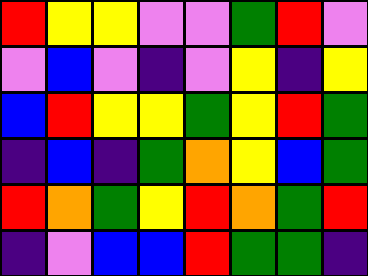[["red", "yellow", "yellow", "violet", "violet", "green", "red", "violet"], ["violet", "blue", "violet", "indigo", "violet", "yellow", "indigo", "yellow"], ["blue", "red", "yellow", "yellow", "green", "yellow", "red", "green"], ["indigo", "blue", "indigo", "green", "orange", "yellow", "blue", "green"], ["red", "orange", "green", "yellow", "red", "orange", "green", "red"], ["indigo", "violet", "blue", "blue", "red", "green", "green", "indigo"]]